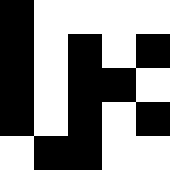[["black", "white", "white", "white", "white"], ["black", "white", "black", "white", "black"], ["black", "white", "black", "black", "white"], ["black", "white", "black", "white", "black"], ["white", "black", "black", "white", "white"]]